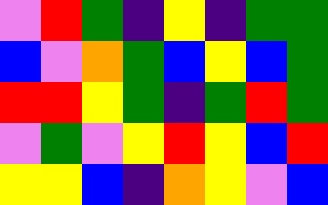[["violet", "red", "green", "indigo", "yellow", "indigo", "green", "green"], ["blue", "violet", "orange", "green", "blue", "yellow", "blue", "green"], ["red", "red", "yellow", "green", "indigo", "green", "red", "green"], ["violet", "green", "violet", "yellow", "red", "yellow", "blue", "red"], ["yellow", "yellow", "blue", "indigo", "orange", "yellow", "violet", "blue"]]